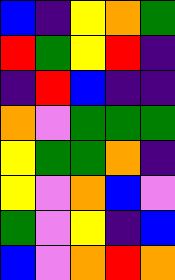[["blue", "indigo", "yellow", "orange", "green"], ["red", "green", "yellow", "red", "indigo"], ["indigo", "red", "blue", "indigo", "indigo"], ["orange", "violet", "green", "green", "green"], ["yellow", "green", "green", "orange", "indigo"], ["yellow", "violet", "orange", "blue", "violet"], ["green", "violet", "yellow", "indigo", "blue"], ["blue", "violet", "orange", "red", "orange"]]